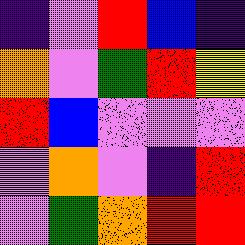[["indigo", "violet", "red", "blue", "indigo"], ["orange", "violet", "green", "red", "yellow"], ["red", "blue", "violet", "violet", "violet"], ["violet", "orange", "violet", "indigo", "red"], ["violet", "green", "orange", "red", "red"]]